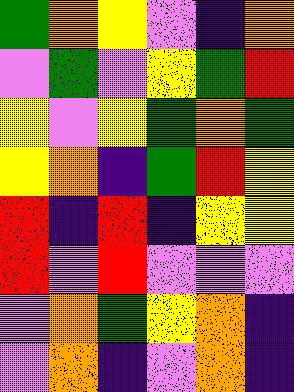[["green", "orange", "yellow", "violet", "indigo", "orange"], ["violet", "green", "violet", "yellow", "green", "red"], ["yellow", "violet", "yellow", "green", "orange", "green"], ["yellow", "orange", "indigo", "green", "red", "yellow"], ["red", "indigo", "red", "indigo", "yellow", "yellow"], ["red", "violet", "red", "violet", "violet", "violet"], ["violet", "orange", "green", "yellow", "orange", "indigo"], ["violet", "orange", "indigo", "violet", "orange", "indigo"]]